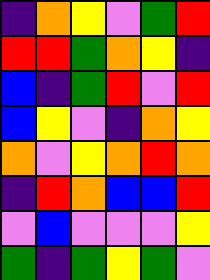[["indigo", "orange", "yellow", "violet", "green", "red"], ["red", "red", "green", "orange", "yellow", "indigo"], ["blue", "indigo", "green", "red", "violet", "red"], ["blue", "yellow", "violet", "indigo", "orange", "yellow"], ["orange", "violet", "yellow", "orange", "red", "orange"], ["indigo", "red", "orange", "blue", "blue", "red"], ["violet", "blue", "violet", "violet", "violet", "yellow"], ["green", "indigo", "green", "yellow", "green", "violet"]]